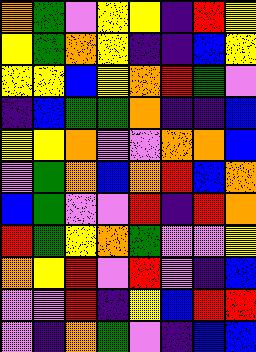[["orange", "green", "violet", "yellow", "yellow", "indigo", "red", "yellow"], ["yellow", "green", "orange", "yellow", "indigo", "indigo", "blue", "yellow"], ["yellow", "yellow", "blue", "yellow", "orange", "red", "green", "violet"], ["indigo", "blue", "green", "green", "orange", "indigo", "indigo", "blue"], ["yellow", "yellow", "orange", "violet", "violet", "orange", "orange", "blue"], ["violet", "green", "orange", "blue", "orange", "red", "blue", "orange"], ["blue", "green", "violet", "violet", "red", "indigo", "red", "orange"], ["red", "green", "yellow", "orange", "green", "violet", "violet", "yellow"], ["orange", "yellow", "red", "violet", "red", "violet", "indigo", "blue"], ["violet", "violet", "red", "indigo", "yellow", "blue", "red", "red"], ["violet", "indigo", "orange", "green", "violet", "indigo", "blue", "blue"]]